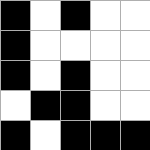[["black", "white", "black", "white", "white"], ["black", "white", "white", "white", "white"], ["black", "white", "black", "white", "white"], ["white", "black", "black", "white", "white"], ["black", "white", "black", "black", "black"]]